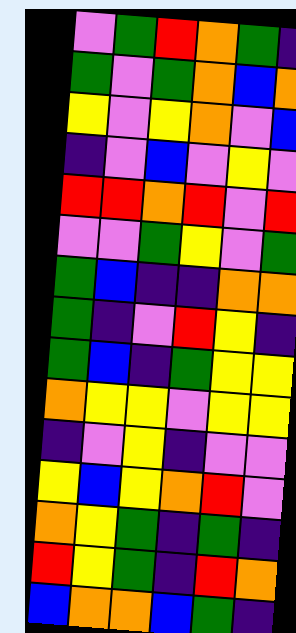[["violet", "green", "red", "orange", "green", "indigo"], ["green", "violet", "green", "orange", "blue", "orange"], ["yellow", "violet", "yellow", "orange", "violet", "blue"], ["indigo", "violet", "blue", "violet", "yellow", "violet"], ["red", "red", "orange", "red", "violet", "red"], ["violet", "violet", "green", "yellow", "violet", "green"], ["green", "blue", "indigo", "indigo", "orange", "orange"], ["green", "indigo", "violet", "red", "yellow", "indigo"], ["green", "blue", "indigo", "green", "yellow", "yellow"], ["orange", "yellow", "yellow", "violet", "yellow", "yellow"], ["indigo", "violet", "yellow", "indigo", "violet", "violet"], ["yellow", "blue", "yellow", "orange", "red", "violet"], ["orange", "yellow", "green", "indigo", "green", "indigo"], ["red", "yellow", "green", "indigo", "red", "orange"], ["blue", "orange", "orange", "blue", "green", "indigo"]]